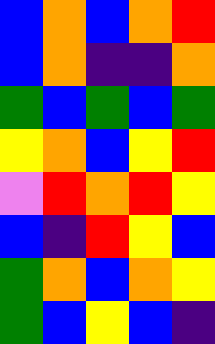[["blue", "orange", "blue", "orange", "red"], ["blue", "orange", "indigo", "indigo", "orange"], ["green", "blue", "green", "blue", "green"], ["yellow", "orange", "blue", "yellow", "red"], ["violet", "red", "orange", "red", "yellow"], ["blue", "indigo", "red", "yellow", "blue"], ["green", "orange", "blue", "orange", "yellow"], ["green", "blue", "yellow", "blue", "indigo"]]